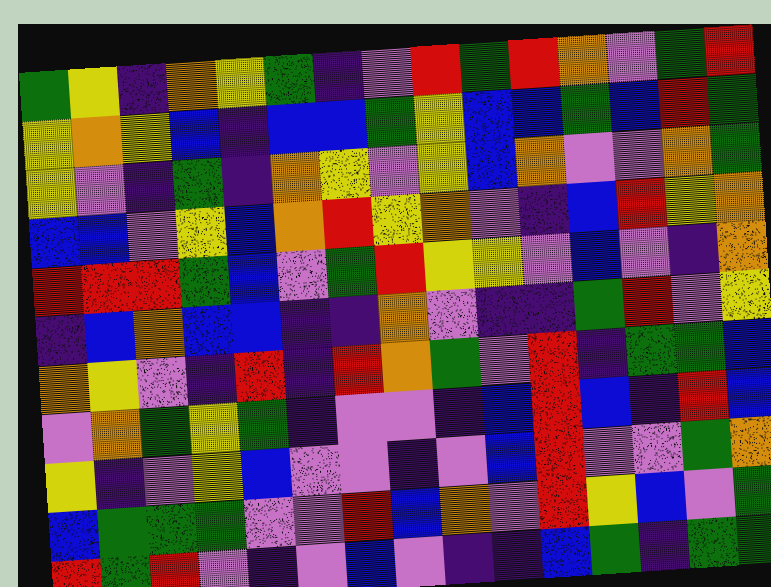[["green", "yellow", "indigo", "orange", "yellow", "green", "indigo", "violet", "red", "green", "red", "orange", "violet", "green", "red"], ["yellow", "orange", "yellow", "blue", "indigo", "blue", "blue", "green", "yellow", "blue", "blue", "green", "blue", "red", "green"], ["yellow", "violet", "indigo", "green", "indigo", "orange", "yellow", "violet", "yellow", "blue", "orange", "violet", "violet", "orange", "green"], ["blue", "blue", "violet", "yellow", "blue", "orange", "red", "yellow", "orange", "violet", "indigo", "blue", "red", "yellow", "orange"], ["red", "red", "red", "green", "blue", "violet", "green", "red", "yellow", "yellow", "violet", "blue", "violet", "indigo", "orange"], ["indigo", "blue", "orange", "blue", "blue", "indigo", "indigo", "orange", "violet", "indigo", "indigo", "green", "red", "violet", "yellow"], ["orange", "yellow", "violet", "indigo", "red", "indigo", "red", "orange", "green", "violet", "red", "indigo", "green", "green", "blue"], ["violet", "orange", "green", "yellow", "green", "indigo", "violet", "violet", "indigo", "blue", "red", "blue", "indigo", "red", "blue"], ["yellow", "indigo", "violet", "yellow", "blue", "violet", "violet", "indigo", "violet", "blue", "red", "violet", "violet", "green", "orange"], ["blue", "green", "green", "green", "violet", "violet", "red", "blue", "orange", "violet", "red", "yellow", "blue", "violet", "green"], ["red", "green", "red", "violet", "indigo", "violet", "blue", "violet", "indigo", "indigo", "blue", "green", "indigo", "green", "green"]]